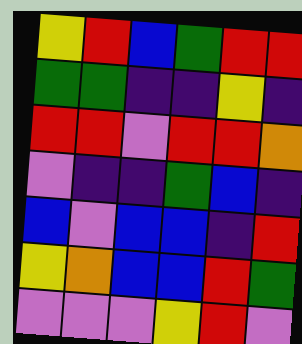[["yellow", "red", "blue", "green", "red", "red"], ["green", "green", "indigo", "indigo", "yellow", "indigo"], ["red", "red", "violet", "red", "red", "orange"], ["violet", "indigo", "indigo", "green", "blue", "indigo"], ["blue", "violet", "blue", "blue", "indigo", "red"], ["yellow", "orange", "blue", "blue", "red", "green"], ["violet", "violet", "violet", "yellow", "red", "violet"]]